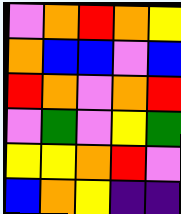[["violet", "orange", "red", "orange", "yellow"], ["orange", "blue", "blue", "violet", "blue"], ["red", "orange", "violet", "orange", "red"], ["violet", "green", "violet", "yellow", "green"], ["yellow", "yellow", "orange", "red", "violet"], ["blue", "orange", "yellow", "indigo", "indigo"]]